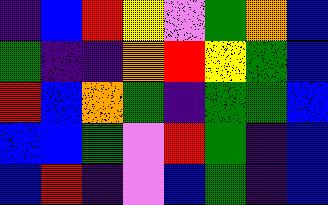[["indigo", "blue", "red", "yellow", "violet", "green", "orange", "blue"], ["green", "indigo", "indigo", "orange", "red", "yellow", "green", "blue"], ["red", "blue", "orange", "green", "indigo", "green", "green", "blue"], ["blue", "blue", "green", "violet", "red", "green", "indigo", "blue"], ["blue", "red", "indigo", "violet", "blue", "green", "indigo", "blue"]]